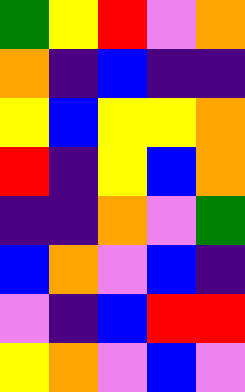[["green", "yellow", "red", "violet", "orange"], ["orange", "indigo", "blue", "indigo", "indigo"], ["yellow", "blue", "yellow", "yellow", "orange"], ["red", "indigo", "yellow", "blue", "orange"], ["indigo", "indigo", "orange", "violet", "green"], ["blue", "orange", "violet", "blue", "indigo"], ["violet", "indigo", "blue", "red", "red"], ["yellow", "orange", "violet", "blue", "violet"]]